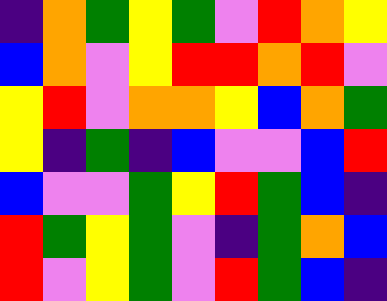[["indigo", "orange", "green", "yellow", "green", "violet", "red", "orange", "yellow"], ["blue", "orange", "violet", "yellow", "red", "red", "orange", "red", "violet"], ["yellow", "red", "violet", "orange", "orange", "yellow", "blue", "orange", "green"], ["yellow", "indigo", "green", "indigo", "blue", "violet", "violet", "blue", "red"], ["blue", "violet", "violet", "green", "yellow", "red", "green", "blue", "indigo"], ["red", "green", "yellow", "green", "violet", "indigo", "green", "orange", "blue"], ["red", "violet", "yellow", "green", "violet", "red", "green", "blue", "indigo"]]